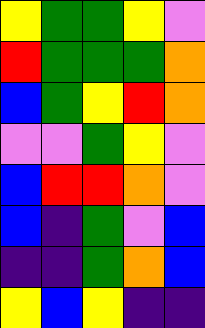[["yellow", "green", "green", "yellow", "violet"], ["red", "green", "green", "green", "orange"], ["blue", "green", "yellow", "red", "orange"], ["violet", "violet", "green", "yellow", "violet"], ["blue", "red", "red", "orange", "violet"], ["blue", "indigo", "green", "violet", "blue"], ["indigo", "indigo", "green", "orange", "blue"], ["yellow", "blue", "yellow", "indigo", "indigo"]]